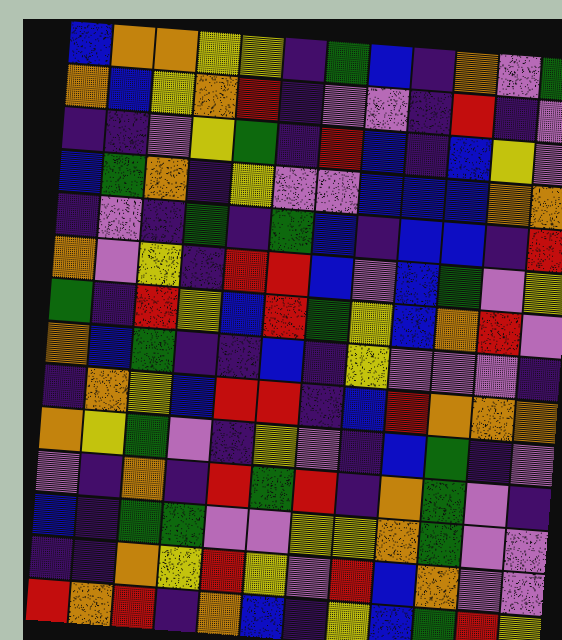[["blue", "orange", "orange", "yellow", "yellow", "indigo", "green", "blue", "indigo", "orange", "violet", "green"], ["orange", "blue", "yellow", "orange", "red", "indigo", "violet", "violet", "indigo", "red", "indigo", "violet"], ["indigo", "indigo", "violet", "yellow", "green", "indigo", "red", "blue", "indigo", "blue", "yellow", "violet"], ["blue", "green", "orange", "indigo", "yellow", "violet", "violet", "blue", "blue", "blue", "orange", "orange"], ["indigo", "violet", "indigo", "green", "indigo", "green", "blue", "indigo", "blue", "blue", "indigo", "red"], ["orange", "violet", "yellow", "indigo", "red", "red", "blue", "violet", "blue", "green", "violet", "yellow"], ["green", "indigo", "red", "yellow", "blue", "red", "green", "yellow", "blue", "orange", "red", "violet"], ["orange", "blue", "green", "indigo", "indigo", "blue", "indigo", "yellow", "violet", "violet", "violet", "indigo"], ["indigo", "orange", "yellow", "blue", "red", "red", "indigo", "blue", "red", "orange", "orange", "orange"], ["orange", "yellow", "green", "violet", "indigo", "yellow", "violet", "indigo", "blue", "green", "indigo", "violet"], ["violet", "indigo", "orange", "indigo", "red", "green", "red", "indigo", "orange", "green", "violet", "indigo"], ["blue", "indigo", "green", "green", "violet", "violet", "yellow", "yellow", "orange", "green", "violet", "violet"], ["indigo", "indigo", "orange", "yellow", "red", "yellow", "violet", "red", "blue", "orange", "violet", "violet"], ["red", "orange", "red", "indigo", "orange", "blue", "indigo", "yellow", "blue", "green", "red", "yellow"]]